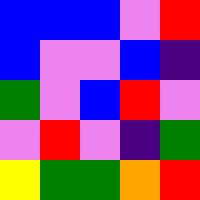[["blue", "blue", "blue", "violet", "red"], ["blue", "violet", "violet", "blue", "indigo"], ["green", "violet", "blue", "red", "violet"], ["violet", "red", "violet", "indigo", "green"], ["yellow", "green", "green", "orange", "red"]]